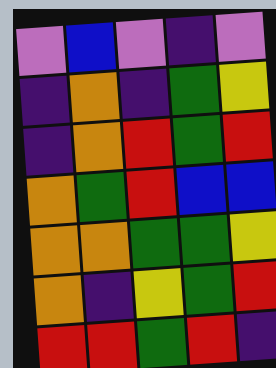[["violet", "blue", "violet", "indigo", "violet"], ["indigo", "orange", "indigo", "green", "yellow"], ["indigo", "orange", "red", "green", "red"], ["orange", "green", "red", "blue", "blue"], ["orange", "orange", "green", "green", "yellow"], ["orange", "indigo", "yellow", "green", "red"], ["red", "red", "green", "red", "indigo"]]